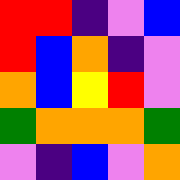[["red", "red", "indigo", "violet", "blue"], ["red", "blue", "orange", "indigo", "violet"], ["orange", "blue", "yellow", "red", "violet"], ["green", "orange", "orange", "orange", "green"], ["violet", "indigo", "blue", "violet", "orange"]]